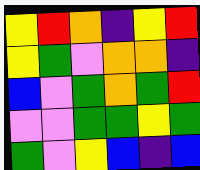[["yellow", "red", "orange", "indigo", "yellow", "red"], ["yellow", "green", "violet", "orange", "orange", "indigo"], ["blue", "violet", "green", "orange", "green", "red"], ["violet", "violet", "green", "green", "yellow", "green"], ["green", "violet", "yellow", "blue", "indigo", "blue"]]